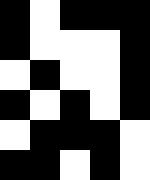[["black", "white", "black", "black", "black"], ["black", "white", "white", "white", "black"], ["white", "black", "white", "white", "black"], ["black", "white", "black", "white", "black"], ["white", "black", "black", "black", "white"], ["black", "black", "white", "black", "white"]]